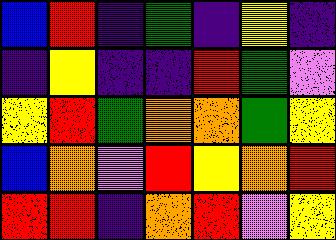[["blue", "red", "indigo", "green", "indigo", "yellow", "indigo"], ["indigo", "yellow", "indigo", "indigo", "red", "green", "violet"], ["yellow", "red", "green", "orange", "orange", "green", "yellow"], ["blue", "orange", "violet", "red", "yellow", "orange", "red"], ["red", "red", "indigo", "orange", "red", "violet", "yellow"]]